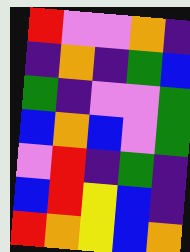[["red", "violet", "violet", "orange", "indigo"], ["indigo", "orange", "indigo", "green", "blue"], ["green", "indigo", "violet", "violet", "green"], ["blue", "orange", "blue", "violet", "green"], ["violet", "red", "indigo", "green", "indigo"], ["blue", "red", "yellow", "blue", "indigo"], ["red", "orange", "yellow", "blue", "orange"]]